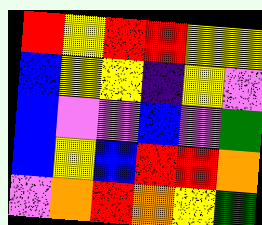[["red", "yellow", "red", "red", "yellow", "yellow"], ["blue", "yellow", "yellow", "indigo", "yellow", "violet"], ["blue", "violet", "violet", "blue", "violet", "green"], ["blue", "yellow", "blue", "red", "red", "orange"], ["violet", "orange", "red", "orange", "yellow", "green"]]